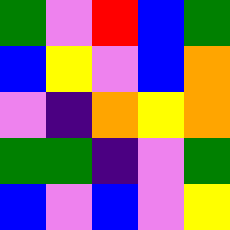[["green", "violet", "red", "blue", "green"], ["blue", "yellow", "violet", "blue", "orange"], ["violet", "indigo", "orange", "yellow", "orange"], ["green", "green", "indigo", "violet", "green"], ["blue", "violet", "blue", "violet", "yellow"]]